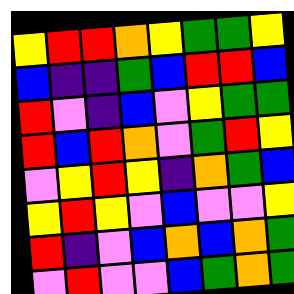[["yellow", "red", "red", "orange", "yellow", "green", "green", "yellow"], ["blue", "indigo", "indigo", "green", "blue", "red", "red", "blue"], ["red", "violet", "indigo", "blue", "violet", "yellow", "green", "green"], ["red", "blue", "red", "orange", "violet", "green", "red", "yellow"], ["violet", "yellow", "red", "yellow", "indigo", "orange", "green", "blue"], ["yellow", "red", "yellow", "violet", "blue", "violet", "violet", "yellow"], ["red", "indigo", "violet", "blue", "orange", "blue", "orange", "green"], ["violet", "red", "violet", "violet", "blue", "green", "orange", "green"]]